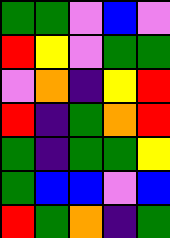[["green", "green", "violet", "blue", "violet"], ["red", "yellow", "violet", "green", "green"], ["violet", "orange", "indigo", "yellow", "red"], ["red", "indigo", "green", "orange", "red"], ["green", "indigo", "green", "green", "yellow"], ["green", "blue", "blue", "violet", "blue"], ["red", "green", "orange", "indigo", "green"]]